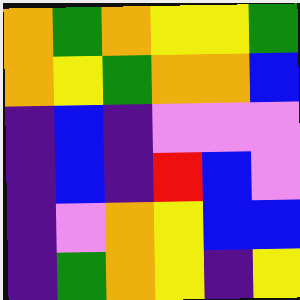[["orange", "green", "orange", "yellow", "yellow", "green"], ["orange", "yellow", "green", "orange", "orange", "blue"], ["indigo", "blue", "indigo", "violet", "violet", "violet"], ["indigo", "blue", "indigo", "red", "blue", "violet"], ["indigo", "violet", "orange", "yellow", "blue", "blue"], ["indigo", "green", "orange", "yellow", "indigo", "yellow"]]